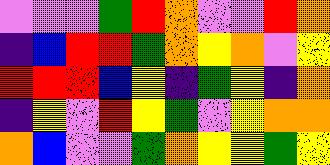[["violet", "violet", "violet", "green", "red", "orange", "violet", "violet", "red", "orange"], ["indigo", "blue", "red", "red", "green", "orange", "yellow", "orange", "violet", "yellow"], ["red", "red", "red", "blue", "yellow", "indigo", "green", "yellow", "indigo", "orange"], ["indigo", "yellow", "violet", "red", "yellow", "green", "violet", "yellow", "orange", "orange"], ["orange", "blue", "violet", "violet", "green", "orange", "yellow", "yellow", "green", "yellow"]]